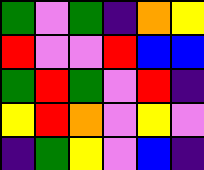[["green", "violet", "green", "indigo", "orange", "yellow"], ["red", "violet", "violet", "red", "blue", "blue"], ["green", "red", "green", "violet", "red", "indigo"], ["yellow", "red", "orange", "violet", "yellow", "violet"], ["indigo", "green", "yellow", "violet", "blue", "indigo"]]